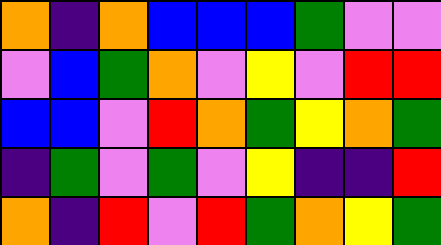[["orange", "indigo", "orange", "blue", "blue", "blue", "green", "violet", "violet"], ["violet", "blue", "green", "orange", "violet", "yellow", "violet", "red", "red"], ["blue", "blue", "violet", "red", "orange", "green", "yellow", "orange", "green"], ["indigo", "green", "violet", "green", "violet", "yellow", "indigo", "indigo", "red"], ["orange", "indigo", "red", "violet", "red", "green", "orange", "yellow", "green"]]